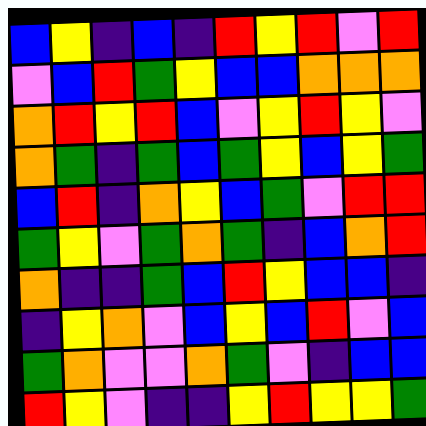[["blue", "yellow", "indigo", "blue", "indigo", "red", "yellow", "red", "violet", "red"], ["violet", "blue", "red", "green", "yellow", "blue", "blue", "orange", "orange", "orange"], ["orange", "red", "yellow", "red", "blue", "violet", "yellow", "red", "yellow", "violet"], ["orange", "green", "indigo", "green", "blue", "green", "yellow", "blue", "yellow", "green"], ["blue", "red", "indigo", "orange", "yellow", "blue", "green", "violet", "red", "red"], ["green", "yellow", "violet", "green", "orange", "green", "indigo", "blue", "orange", "red"], ["orange", "indigo", "indigo", "green", "blue", "red", "yellow", "blue", "blue", "indigo"], ["indigo", "yellow", "orange", "violet", "blue", "yellow", "blue", "red", "violet", "blue"], ["green", "orange", "violet", "violet", "orange", "green", "violet", "indigo", "blue", "blue"], ["red", "yellow", "violet", "indigo", "indigo", "yellow", "red", "yellow", "yellow", "green"]]